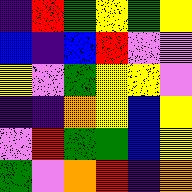[["indigo", "red", "green", "yellow", "green", "yellow"], ["blue", "indigo", "blue", "red", "violet", "violet"], ["yellow", "violet", "green", "yellow", "yellow", "violet"], ["indigo", "indigo", "orange", "yellow", "blue", "yellow"], ["violet", "red", "green", "green", "blue", "yellow"], ["green", "violet", "orange", "red", "indigo", "orange"]]